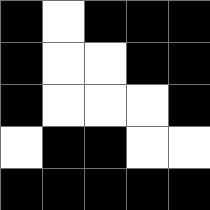[["black", "white", "black", "black", "black"], ["black", "white", "white", "black", "black"], ["black", "white", "white", "white", "black"], ["white", "black", "black", "white", "white"], ["black", "black", "black", "black", "black"]]